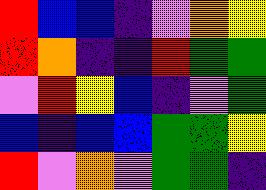[["red", "blue", "blue", "indigo", "violet", "orange", "yellow"], ["red", "orange", "indigo", "indigo", "red", "green", "green"], ["violet", "red", "yellow", "blue", "indigo", "violet", "green"], ["blue", "indigo", "blue", "blue", "green", "green", "yellow"], ["red", "violet", "orange", "violet", "green", "green", "indigo"]]